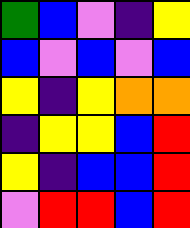[["green", "blue", "violet", "indigo", "yellow"], ["blue", "violet", "blue", "violet", "blue"], ["yellow", "indigo", "yellow", "orange", "orange"], ["indigo", "yellow", "yellow", "blue", "red"], ["yellow", "indigo", "blue", "blue", "red"], ["violet", "red", "red", "blue", "red"]]